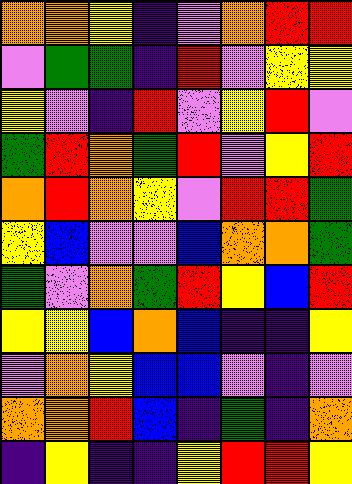[["orange", "orange", "yellow", "indigo", "violet", "orange", "red", "red"], ["violet", "green", "green", "indigo", "red", "violet", "yellow", "yellow"], ["yellow", "violet", "indigo", "red", "violet", "yellow", "red", "violet"], ["green", "red", "orange", "green", "red", "violet", "yellow", "red"], ["orange", "red", "orange", "yellow", "violet", "red", "red", "green"], ["yellow", "blue", "violet", "violet", "blue", "orange", "orange", "green"], ["green", "violet", "orange", "green", "red", "yellow", "blue", "red"], ["yellow", "yellow", "blue", "orange", "blue", "indigo", "indigo", "yellow"], ["violet", "orange", "yellow", "blue", "blue", "violet", "indigo", "violet"], ["orange", "orange", "red", "blue", "indigo", "green", "indigo", "orange"], ["indigo", "yellow", "indigo", "indigo", "yellow", "red", "red", "yellow"]]